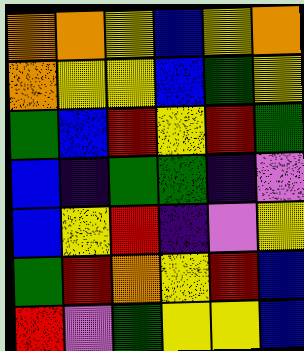[["orange", "orange", "yellow", "blue", "yellow", "orange"], ["orange", "yellow", "yellow", "blue", "green", "yellow"], ["green", "blue", "red", "yellow", "red", "green"], ["blue", "indigo", "green", "green", "indigo", "violet"], ["blue", "yellow", "red", "indigo", "violet", "yellow"], ["green", "red", "orange", "yellow", "red", "blue"], ["red", "violet", "green", "yellow", "yellow", "blue"]]